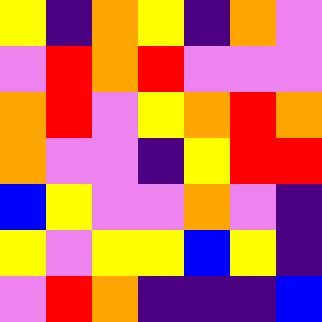[["yellow", "indigo", "orange", "yellow", "indigo", "orange", "violet"], ["violet", "red", "orange", "red", "violet", "violet", "violet"], ["orange", "red", "violet", "yellow", "orange", "red", "orange"], ["orange", "violet", "violet", "indigo", "yellow", "red", "red"], ["blue", "yellow", "violet", "violet", "orange", "violet", "indigo"], ["yellow", "violet", "yellow", "yellow", "blue", "yellow", "indigo"], ["violet", "red", "orange", "indigo", "indigo", "indigo", "blue"]]